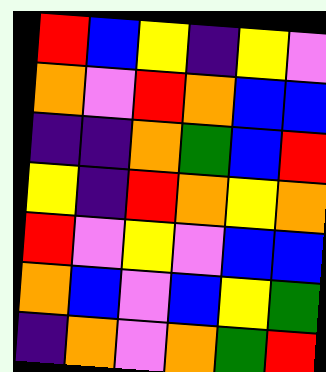[["red", "blue", "yellow", "indigo", "yellow", "violet"], ["orange", "violet", "red", "orange", "blue", "blue"], ["indigo", "indigo", "orange", "green", "blue", "red"], ["yellow", "indigo", "red", "orange", "yellow", "orange"], ["red", "violet", "yellow", "violet", "blue", "blue"], ["orange", "blue", "violet", "blue", "yellow", "green"], ["indigo", "orange", "violet", "orange", "green", "red"]]